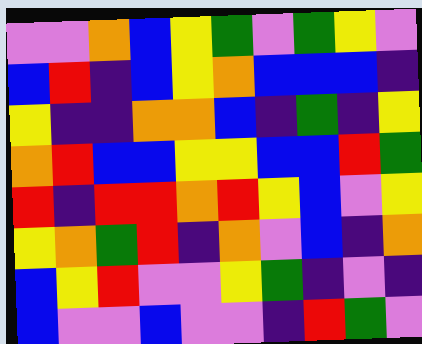[["violet", "violet", "orange", "blue", "yellow", "green", "violet", "green", "yellow", "violet"], ["blue", "red", "indigo", "blue", "yellow", "orange", "blue", "blue", "blue", "indigo"], ["yellow", "indigo", "indigo", "orange", "orange", "blue", "indigo", "green", "indigo", "yellow"], ["orange", "red", "blue", "blue", "yellow", "yellow", "blue", "blue", "red", "green"], ["red", "indigo", "red", "red", "orange", "red", "yellow", "blue", "violet", "yellow"], ["yellow", "orange", "green", "red", "indigo", "orange", "violet", "blue", "indigo", "orange"], ["blue", "yellow", "red", "violet", "violet", "yellow", "green", "indigo", "violet", "indigo"], ["blue", "violet", "violet", "blue", "violet", "violet", "indigo", "red", "green", "violet"]]